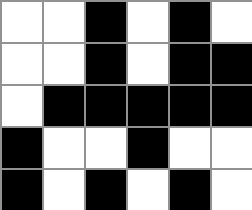[["white", "white", "black", "white", "black", "white"], ["white", "white", "black", "white", "black", "black"], ["white", "black", "black", "black", "black", "black"], ["black", "white", "white", "black", "white", "white"], ["black", "white", "black", "white", "black", "white"]]